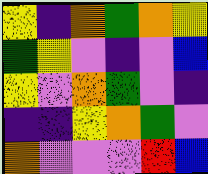[["yellow", "indigo", "orange", "green", "orange", "yellow"], ["green", "yellow", "violet", "indigo", "violet", "blue"], ["yellow", "violet", "orange", "green", "violet", "indigo"], ["indigo", "indigo", "yellow", "orange", "green", "violet"], ["orange", "violet", "violet", "violet", "red", "blue"]]